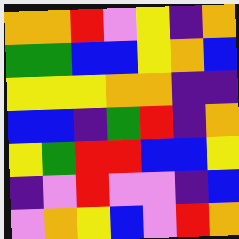[["orange", "orange", "red", "violet", "yellow", "indigo", "orange"], ["green", "green", "blue", "blue", "yellow", "orange", "blue"], ["yellow", "yellow", "yellow", "orange", "orange", "indigo", "indigo"], ["blue", "blue", "indigo", "green", "red", "indigo", "orange"], ["yellow", "green", "red", "red", "blue", "blue", "yellow"], ["indigo", "violet", "red", "violet", "violet", "indigo", "blue"], ["violet", "orange", "yellow", "blue", "violet", "red", "orange"]]